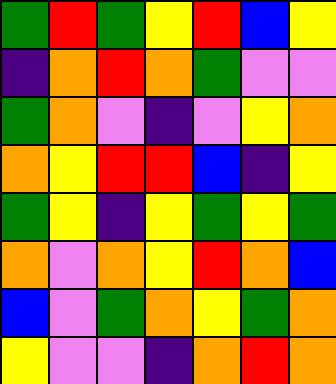[["green", "red", "green", "yellow", "red", "blue", "yellow"], ["indigo", "orange", "red", "orange", "green", "violet", "violet"], ["green", "orange", "violet", "indigo", "violet", "yellow", "orange"], ["orange", "yellow", "red", "red", "blue", "indigo", "yellow"], ["green", "yellow", "indigo", "yellow", "green", "yellow", "green"], ["orange", "violet", "orange", "yellow", "red", "orange", "blue"], ["blue", "violet", "green", "orange", "yellow", "green", "orange"], ["yellow", "violet", "violet", "indigo", "orange", "red", "orange"]]